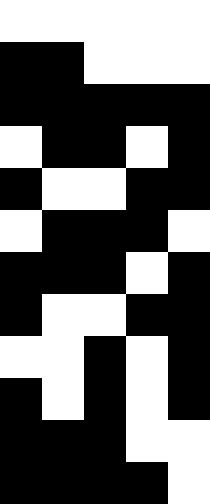[["white", "white", "white", "white", "white"], ["black", "black", "white", "white", "white"], ["black", "black", "black", "black", "black"], ["white", "black", "black", "white", "black"], ["black", "white", "white", "black", "black"], ["white", "black", "black", "black", "white"], ["black", "black", "black", "white", "black"], ["black", "white", "white", "black", "black"], ["white", "white", "black", "white", "black"], ["black", "white", "black", "white", "black"], ["black", "black", "black", "white", "white"], ["black", "black", "black", "black", "white"]]